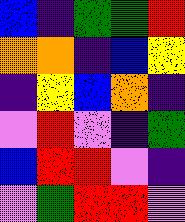[["blue", "indigo", "green", "green", "red"], ["orange", "orange", "indigo", "blue", "yellow"], ["indigo", "yellow", "blue", "orange", "indigo"], ["violet", "red", "violet", "indigo", "green"], ["blue", "red", "red", "violet", "indigo"], ["violet", "green", "red", "red", "violet"]]